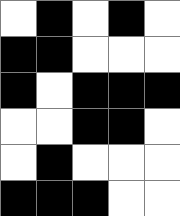[["white", "black", "white", "black", "white"], ["black", "black", "white", "white", "white"], ["black", "white", "black", "black", "black"], ["white", "white", "black", "black", "white"], ["white", "black", "white", "white", "white"], ["black", "black", "black", "white", "white"]]